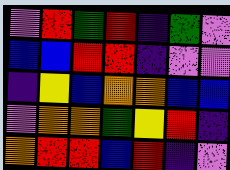[["violet", "red", "green", "red", "indigo", "green", "violet"], ["blue", "blue", "red", "red", "indigo", "violet", "violet"], ["indigo", "yellow", "blue", "orange", "orange", "blue", "blue"], ["violet", "orange", "orange", "green", "yellow", "red", "indigo"], ["orange", "red", "red", "blue", "red", "indigo", "violet"]]